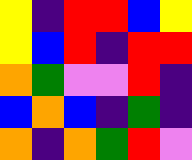[["yellow", "indigo", "red", "red", "blue", "yellow"], ["yellow", "blue", "red", "indigo", "red", "red"], ["orange", "green", "violet", "violet", "red", "indigo"], ["blue", "orange", "blue", "indigo", "green", "indigo"], ["orange", "indigo", "orange", "green", "red", "violet"]]